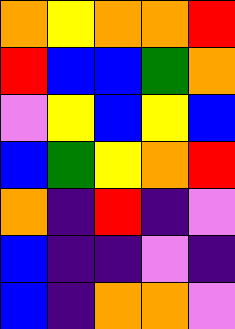[["orange", "yellow", "orange", "orange", "red"], ["red", "blue", "blue", "green", "orange"], ["violet", "yellow", "blue", "yellow", "blue"], ["blue", "green", "yellow", "orange", "red"], ["orange", "indigo", "red", "indigo", "violet"], ["blue", "indigo", "indigo", "violet", "indigo"], ["blue", "indigo", "orange", "orange", "violet"]]